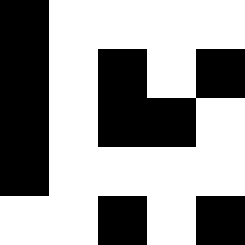[["black", "white", "white", "white", "white"], ["black", "white", "black", "white", "black"], ["black", "white", "black", "black", "white"], ["black", "white", "white", "white", "white"], ["white", "white", "black", "white", "black"]]